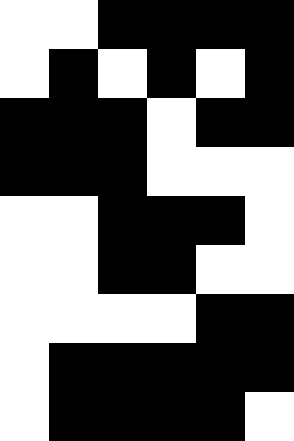[["white", "white", "black", "black", "black", "black"], ["white", "black", "white", "black", "white", "black"], ["black", "black", "black", "white", "black", "black"], ["black", "black", "black", "white", "white", "white"], ["white", "white", "black", "black", "black", "white"], ["white", "white", "black", "black", "white", "white"], ["white", "white", "white", "white", "black", "black"], ["white", "black", "black", "black", "black", "black"], ["white", "black", "black", "black", "black", "white"]]